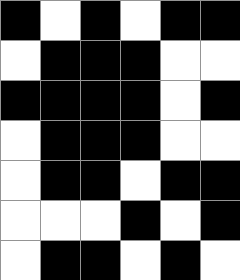[["black", "white", "black", "white", "black", "black"], ["white", "black", "black", "black", "white", "white"], ["black", "black", "black", "black", "white", "black"], ["white", "black", "black", "black", "white", "white"], ["white", "black", "black", "white", "black", "black"], ["white", "white", "white", "black", "white", "black"], ["white", "black", "black", "white", "black", "white"]]